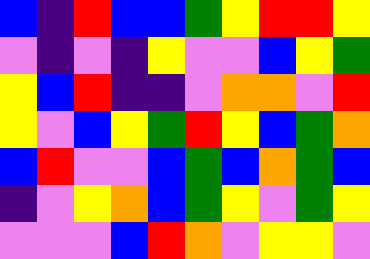[["blue", "indigo", "red", "blue", "blue", "green", "yellow", "red", "red", "yellow"], ["violet", "indigo", "violet", "indigo", "yellow", "violet", "violet", "blue", "yellow", "green"], ["yellow", "blue", "red", "indigo", "indigo", "violet", "orange", "orange", "violet", "red"], ["yellow", "violet", "blue", "yellow", "green", "red", "yellow", "blue", "green", "orange"], ["blue", "red", "violet", "violet", "blue", "green", "blue", "orange", "green", "blue"], ["indigo", "violet", "yellow", "orange", "blue", "green", "yellow", "violet", "green", "yellow"], ["violet", "violet", "violet", "blue", "red", "orange", "violet", "yellow", "yellow", "violet"]]